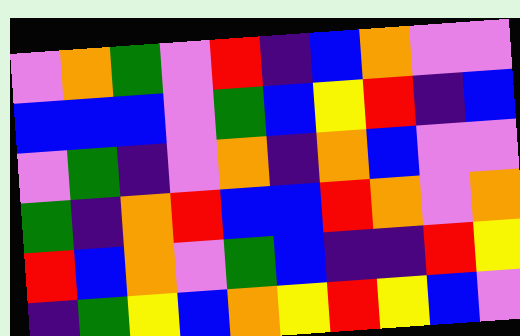[["violet", "orange", "green", "violet", "red", "indigo", "blue", "orange", "violet", "violet"], ["blue", "blue", "blue", "violet", "green", "blue", "yellow", "red", "indigo", "blue"], ["violet", "green", "indigo", "violet", "orange", "indigo", "orange", "blue", "violet", "violet"], ["green", "indigo", "orange", "red", "blue", "blue", "red", "orange", "violet", "orange"], ["red", "blue", "orange", "violet", "green", "blue", "indigo", "indigo", "red", "yellow"], ["indigo", "green", "yellow", "blue", "orange", "yellow", "red", "yellow", "blue", "violet"]]